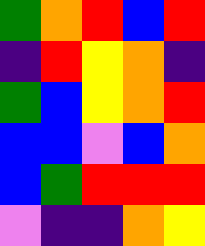[["green", "orange", "red", "blue", "red"], ["indigo", "red", "yellow", "orange", "indigo"], ["green", "blue", "yellow", "orange", "red"], ["blue", "blue", "violet", "blue", "orange"], ["blue", "green", "red", "red", "red"], ["violet", "indigo", "indigo", "orange", "yellow"]]